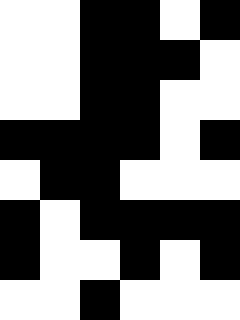[["white", "white", "black", "black", "white", "black"], ["white", "white", "black", "black", "black", "white"], ["white", "white", "black", "black", "white", "white"], ["black", "black", "black", "black", "white", "black"], ["white", "black", "black", "white", "white", "white"], ["black", "white", "black", "black", "black", "black"], ["black", "white", "white", "black", "white", "black"], ["white", "white", "black", "white", "white", "white"]]